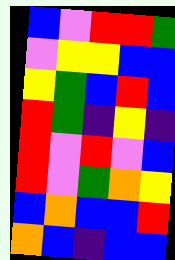[["blue", "violet", "red", "red", "green"], ["violet", "yellow", "yellow", "blue", "blue"], ["yellow", "green", "blue", "red", "blue"], ["red", "green", "indigo", "yellow", "indigo"], ["red", "violet", "red", "violet", "blue"], ["red", "violet", "green", "orange", "yellow"], ["blue", "orange", "blue", "blue", "red"], ["orange", "blue", "indigo", "blue", "blue"]]